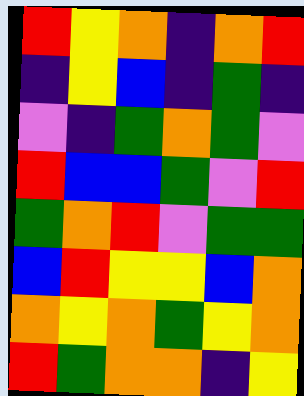[["red", "yellow", "orange", "indigo", "orange", "red"], ["indigo", "yellow", "blue", "indigo", "green", "indigo"], ["violet", "indigo", "green", "orange", "green", "violet"], ["red", "blue", "blue", "green", "violet", "red"], ["green", "orange", "red", "violet", "green", "green"], ["blue", "red", "yellow", "yellow", "blue", "orange"], ["orange", "yellow", "orange", "green", "yellow", "orange"], ["red", "green", "orange", "orange", "indigo", "yellow"]]